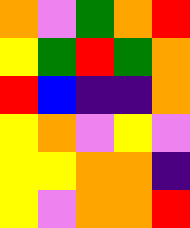[["orange", "violet", "green", "orange", "red"], ["yellow", "green", "red", "green", "orange"], ["red", "blue", "indigo", "indigo", "orange"], ["yellow", "orange", "violet", "yellow", "violet"], ["yellow", "yellow", "orange", "orange", "indigo"], ["yellow", "violet", "orange", "orange", "red"]]